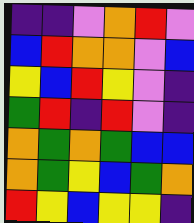[["indigo", "indigo", "violet", "orange", "red", "violet"], ["blue", "red", "orange", "orange", "violet", "blue"], ["yellow", "blue", "red", "yellow", "violet", "indigo"], ["green", "red", "indigo", "red", "violet", "indigo"], ["orange", "green", "orange", "green", "blue", "blue"], ["orange", "green", "yellow", "blue", "green", "orange"], ["red", "yellow", "blue", "yellow", "yellow", "indigo"]]